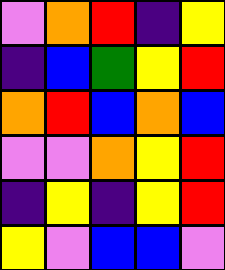[["violet", "orange", "red", "indigo", "yellow"], ["indigo", "blue", "green", "yellow", "red"], ["orange", "red", "blue", "orange", "blue"], ["violet", "violet", "orange", "yellow", "red"], ["indigo", "yellow", "indigo", "yellow", "red"], ["yellow", "violet", "blue", "blue", "violet"]]